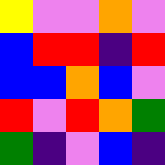[["yellow", "violet", "violet", "orange", "violet"], ["blue", "red", "red", "indigo", "red"], ["blue", "blue", "orange", "blue", "violet"], ["red", "violet", "red", "orange", "green"], ["green", "indigo", "violet", "blue", "indigo"]]